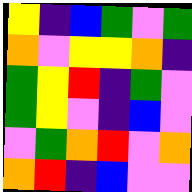[["yellow", "indigo", "blue", "green", "violet", "green"], ["orange", "violet", "yellow", "yellow", "orange", "indigo"], ["green", "yellow", "red", "indigo", "green", "violet"], ["green", "yellow", "violet", "indigo", "blue", "violet"], ["violet", "green", "orange", "red", "violet", "orange"], ["orange", "red", "indigo", "blue", "violet", "violet"]]